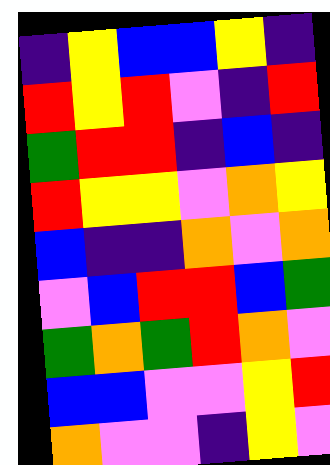[["indigo", "yellow", "blue", "blue", "yellow", "indigo"], ["red", "yellow", "red", "violet", "indigo", "red"], ["green", "red", "red", "indigo", "blue", "indigo"], ["red", "yellow", "yellow", "violet", "orange", "yellow"], ["blue", "indigo", "indigo", "orange", "violet", "orange"], ["violet", "blue", "red", "red", "blue", "green"], ["green", "orange", "green", "red", "orange", "violet"], ["blue", "blue", "violet", "violet", "yellow", "red"], ["orange", "violet", "violet", "indigo", "yellow", "violet"]]